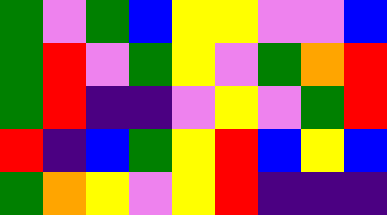[["green", "violet", "green", "blue", "yellow", "yellow", "violet", "violet", "blue"], ["green", "red", "violet", "green", "yellow", "violet", "green", "orange", "red"], ["green", "red", "indigo", "indigo", "violet", "yellow", "violet", "green", "red"], ["red", "indigo", "blue", "green", "yellow", "red", "blue", "yellow", "blue"], ["green", "orange", "yellow", "violet", "yellow", "red", "indigo", "indigo", "indigo"]]